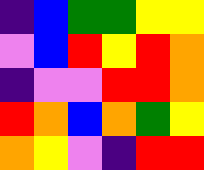[["indigo", "blue", "green", "green", "yellow", "yellow"], ["violet", "blue", "red", "yellow", "red", "orange"], ["indigo", "violet", "violet", "red", "red", "orange"], ["red", "orange", "blue", "orange", "green", "yellow"], ["orange", "yellow", "violet", "indigo", "red", "red"]]